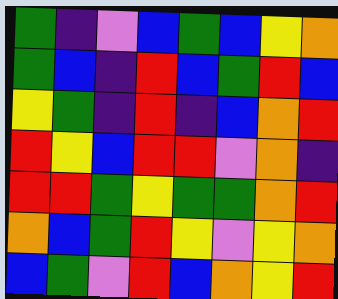[["green", "indigo", "violet", "blue", "green", "blue", "yellow", "orange"], ["green", "blue", "indigo", "red", "blue", "green", "red", "blue"], ["yellow", "green", "indigo", "red", "indigo", "blue", "orange", "red"], ["red", "yellow", "blue", "red", "red", "violet", "orange", "indigo"], ["red", "red", "green", "yellow", "green", "green", "orange", "red"], ["orange", "blue", "green", "red", "yellow", "violet", "yellow", "orange"], ["blue", "green", "violet", "red", "blue", "orange", "yellow", "red"]]